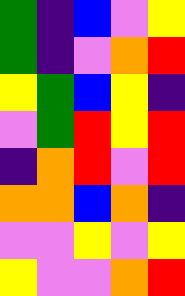[["green", "indigo", "blue", "violet", "yellow"], ["green", "indigo", "violet", "orange", "red"], ["yellow", "green", "blue", "yellow", "indigo"], ["violet", "green", "red", "yellow", "red"], ["indigo", "orange", "red", "violet", "red"], ["orange", "orange", "blue", "orange", "indigo"], ["violet", "violet", "yellow", "violet", "yellow"], ["yellow", "violet", "violet", "orange", "red"]]